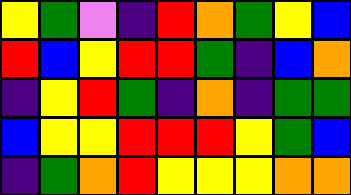[["yellow", "green", "violet", "indigo", "red", "orange", "green", "yellow", "blue"], ["red", "blue", "yellow", "red", "red", "green", "indigo", "blue", "orange"], ["indigo", "yellow", "red", "green", "indigo", "orange", "indigo", "green", "green"], ["blue", "yellow", "yellow", "red", "red", "red", "yellow", "green", "blue"], ["indigo", "green", "orange", "red", "yellow", "yellow", "yellow", "orange", "orange"]]